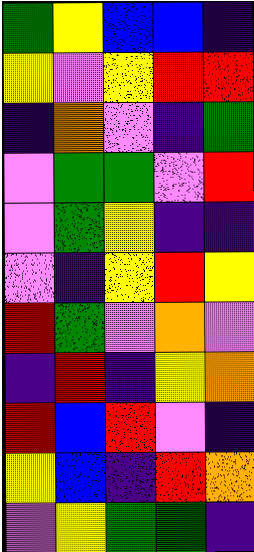[["green", "yellow", "blue", "blue", "indigo"], ["yellow", "violet", "yellow", "red", "red"], ["indigo", "orange", "violet", "indigo", "green"], ["violet", "green", "green", "violet", "red"], ["violet", "green", "yellow", "indigo", "indigo"], ["violet", "indigo", "yellow", "red", "yellow"], ["red", "green", "violet", "orange", "violet"], ["indigo", "red", "indigo", "yellow", "orange"], ["red", "blue", "red", "violet", "indigo"], ["yellow", "blue", "indigo", "red", "orange"], ["violet", "yellow", "green", "green", "indigo"]]